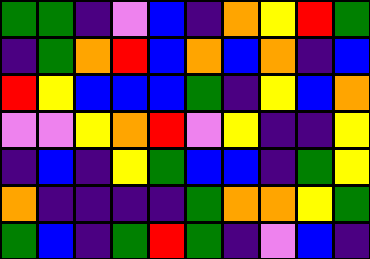[["green", "green", "indigo", "violet", "blue", "indigo", "orange", "yellow", "red", "green"], ["indigo", "green", "orange", "red", "blue", "orange", "blue", "orange", "indigo", "blue"], ["red", "yellow", "blue", "blue", "blue", "green", "indigo", "yellow", "blue", "orange"], ["violet", "violet", "yellow", "orange", "red", "violet", "yellow", "indigo", "indigo", "yellow"], ["indigo", "blue", "indigo", "yellow", "green", "blue", "blue", "indigo", "green", "yellow"], ["orange", "indigo", "indigo", "indigo", "indigo", "green", "orange", "orange", "yellow", "green"], ["green", "blue", "indigo", "green", "red", "green", "indigo", "violet", "blue", "indigo"]]